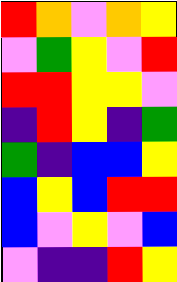[["red", "orange", "violet", "orange", "yellow"], ["violet", "green", "yellow", "violet", "red"], ["red", "red", "yellow", "yellow", "violet"], ["indigo", "red", "yellow", "indigo", "green"], ["green", "indigo", "blue", "blue", "yellow"], ["blue", "yellow", "blue", "red", "red"], ["blue", "violet", "yellow", "violet", "blue"], ["violet", "indigo", "indigo", "red", "yellow"]]